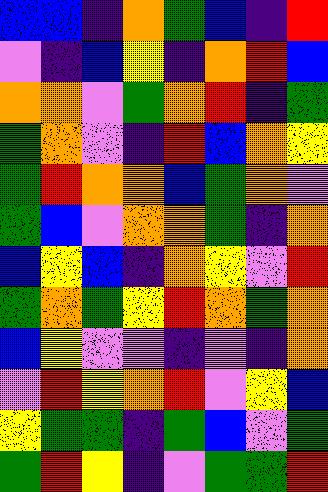[["blue", "blue", "indigo", "orange", "green", "blue", "indigo", "red"], ["violet", "indigo", "blue", "yellow", "indigo", "orange", "red", "blue"], ["orange", "orange", "violet", "green", "orange", "red", "indigo", "green"], ["green", "orange", "violet", "indigo", "red", "blue", "orange", "yellow"], ["green", "red", "orange", "orange", "blue", "green", "orange", "violet"], ["green", "blue", "violet", "orange", "orange", "green", "indigo", "orange"], ["blue", "yellow", "blue", "indigo", "orange", "yellow", "violet", "red"], ["green", "orange", "green", "yellow", "red", "orange", "green", "orange"], ["blue", "yellow", "violet", "violet", "indigo", "violet", "indigo", "orange"], ["violet", "red", "yellow", "orange", "red", "violet", "yellow", "blue"], ["yellow", "green", "green", "indigo", "green", "blue", "violet", "green"], ["green", "red", "yellow", "indigo", "violet", "green", "green", "red"]]